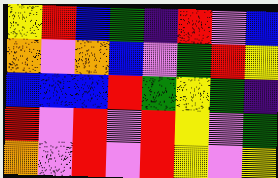[["yellow", "red", "blue", "green", "indigo", "red", "violet", "blue"], ["orange", "violet", "orange", "blue", "violet", "green", "red", "yellow"], ["blue", "blue", "blue", "red", "green", "yellow", "green", "indigo"], ["red", "violet", "red", "violet", "red", "yellow", "violet", "green"], ["orange", "violet", "red", "violet", "red", "yellow", "violet", "yellow"]]